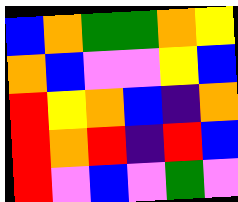[["blue", "orange", "green", "green", "orange", "yellow"], ["orange", "blue", "violet", "violet", "yellow", "blue"], ["red", "yellow", "orange", "blue", "indigo", "orange"], ["red", "orange", "red", "indigo", "red", "blue"], ["red", "violet", "blue", "violet", "green", "violet"]]